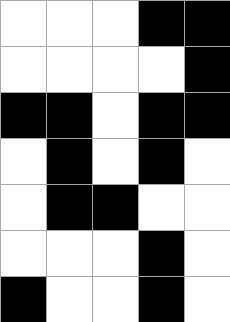[["white", "white", "white", "black", "black"], ["white", "white", "white", "white", "black"], ["black", "black", "white", "black", "black"], ["white", "black", "white", "black", "white"], ["white", "black", "black", "white", "white"], ["white", "white", "white", "black", "white"], ["black", "white", "white", "black", "white"]]